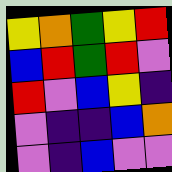[["yellow", "orange", "green", "yellow", "red"], ["blue", "red", "green", "red", "violet"], ["red", "violet", "blue", "yellow", "indigo"], ["violet", "indigo", "indigo", "blue", "orange"], ["violet", "indigo", "blue", "violet", "violet"]]